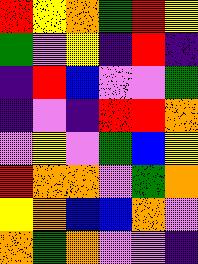[["red", "yellow", "orange", "green", "red", "yellow"], ["green", "violet", "yellow", "indigo", "red", "indigo"], ["indigo", "red", "blue", "violet", "violet", "green"], ["indigo", "violet", "indigo", "red", "red", "orange"], ["violet", "yellow", "violet", "green", "blue", "yellow"], ["red", "orange", "orange", "violet", "green", "orange"], ["yellow", "orange", "blue", "blue", "orange", "violet"], ["orange", "green", "orange", "violet", "violet", "indigo"]]